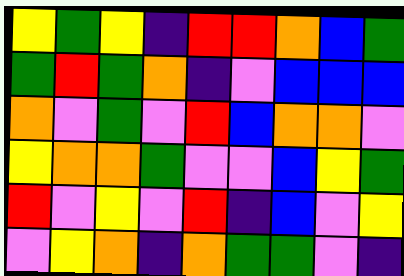[["yellow", "green", "yellow", "indigo", "red", "red", "orange", "blue", "green"], ["green", "red", "green", "orange", "indigo", "violet", "blue", "blue", "blue"], ["orange", "violet", "green", "violet", "red", "blue", "orange", "orange", "violet"], ["yellow", "orange", "orange", "green", "violet", "violet", "blue", "yellow", "green"], ["red", "violet", "yellow", "violet", "red", "indigo", "blue", "violet", "yellow"], ["violet", "yellow", "orange", "indigo", "orange", "green", "green", "violet", "indigo"]]